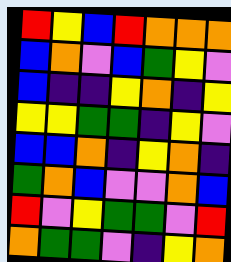[["red", "yellow", "blue", "red", "orange", "orange", "orange"], ["blue", "orange", "violet", "blue", "green", "yellow", "violet"], ["blue", "indigo", "indigo", "yellow", "orange", "indigo", "yellow"], ["yellow", "yellow", "green", "green", "indigo", "yellow", "violet"], ["blue", "blue", "orange", "indigo", "yellow", "orange", "indigo"], ["green", "orange", "blue", "violet", "violet", "orange", "blue"], ["red", "violet", "yellow", "green", "green", "violet", "red"], ["orange", "green", "green", "violet", "indigo", "yellow", "orange"]]